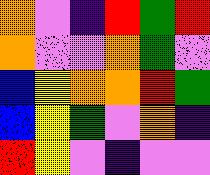[["orange", "violet", "indigo", "red", "green", "red"], ["orange", "violet", "violet", "orange", "green", "violet"], ["blue", "yellow", "orange", "orange", "red", "green"], ["blue", "yellow", "green", "violet", "orange", "indigo"], ["red", "yellow", "violet", "indigo", "violet", "violet"]]